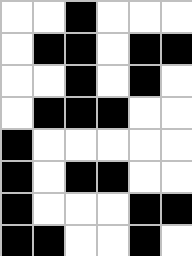[["white", "white", "black", "white", "white", "white"], ["white", "black", "black", "white", "black", "black"], ["white", "white", "black", "white", "black", "white"], ["white", "black", "black", "black", "white", "white"], ["black", "white", "white", "white", "white", "white"], ["black", "white", "black", "black", "white", "white"], ["black", "white", "white", "white", "black", "black"], ["black", "black", "white", "white", "black", "white"]]